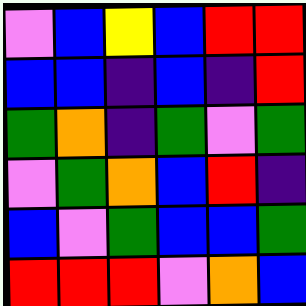[["violet", "blue", "yellow", "blue", "red", "red"], ["blue", "blue", "indigo", "blue", "indigo", "red"], ["green", "orange", "indigo", "green", "violet", "green"], ["violet", "green", "orange", "blue", "red", "indigo"], ["blue", "violet", "green", "blue", "blue", "green"], ["red", "red", "red", "violet", "orange", "blue"]]